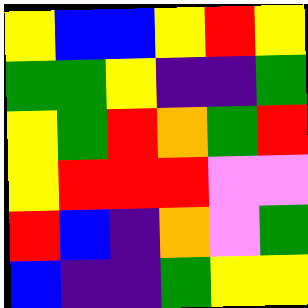[["yellow", "blue", "blue", "yellow", "red", "yellow"], ["green", "green", "yellow", "indigo", "indigo", "green"], ["yellow", "green", "red", "orange", "green", "red"], ["yellow", "red", "red", "red", "violet", "violet"], ["red", "blue", "indigo", "orange", "violet", "green"], ["blue", "indigo", "indigo", "green", "yellow", "yellow"]]